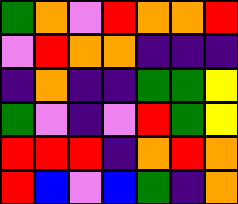[["green", "orange", "violet", "red", "orange", "orange", "red"], ["violet", "red", "orange", "orange", "indigo", "indigo", "indigo"], ["indigo", "orange", "indigo", "indigo", "green", "green", "yellow"], ["green", "violet", "indigo", "violet", "red", "green", "yellow"], ["red", "red", "red", "indigo", "orange", "red", "orange"], ["red", "blue", "violet", "blue", "green", "indigo", "orange"]]